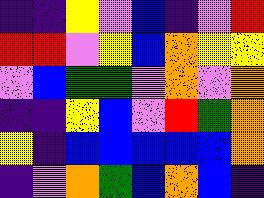[["indigo", "indigo", "yellow", "violet", "blue", "indigo", "violet", "red"], ["red", "red", "violet", "yellow", "blue", "orange", "yellow", "yellow"], ["violet", "blue", "green", "green", "violet", "orange", "violet", "orange"], ["indigo", "indigo", "yellow", "blue", "violet", "red", "green", "orange"], ["yellow", "indigo", "blue", "blue", "blue", "blue", "blue", "orange"], ["indigo", "violet", "orange", "green", "blue", "orange", "blue", "indigo"]]